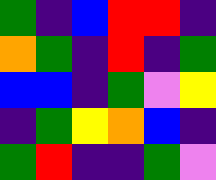[["green", "indigo", "blue", "red", "red", "indigo"], ["orange", "green", "indigo", "red", "indigo", "green"], ["blue", "blue", "indigo", "green", "violet", "yellow"], ["indigo", "green", "yellow", "orange", "blue", "indigo"], ["green", "red", "indigo", "indigo", "green", "violet"]]